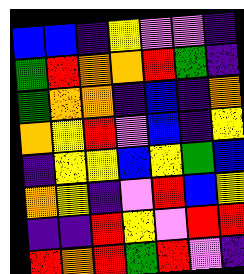[["blue", "blue", "indigo", "yellow", "violet", "violet", "indigo"], ["green", "red", "orange", "orange", "red", "green", "indigo"], ["green", "orange", "orange", "indigo", "blue", "indigo", "orange"], ["orange", "yellow", "red", "violet", "blue", "indigo", "yellow"], ["indigo", "yellow", "yellow", "blue", "yellow", "green", "blue"], ["orange", "yellow", "indigo", "violet", "red", "blue", "yellow"], ["indigo", "indigo", "red", "yellow", "violet", "red", "red"], ["red", "orange", "red", "green", "red", "violet", "indigo"]]